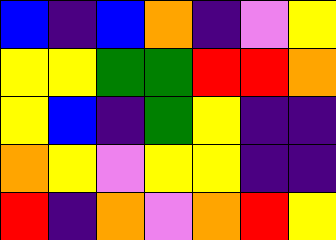[["blue", "indigo", "blue", "orange", "indigo", "violet", "yellow"], ["yellow", "yellow", "green", "green", "red", "red", "orange"], ["yellow", "blue", "indigo", "green", "yellow", "indigo", "indigo"], ["orange", "yellow", "violet", "yellow", "yellow", "indigo", "indigo"], ["red", "indigo", "orange", "violet", "orange", "red", "yellow"]]